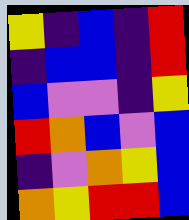[["yellow", "indigo", "blue", "indigo", "red"], ["indigo", "blue", "blue", "indigo", "red"], ["blue", "violet", "violet", "indigo", "yellow"], ["red", "orange", "blue", "violet", "blue"], ["indigo", "violet", "orange", "yellow", "blue"], ["orange", "yellow", "red", "red", "blue"]]